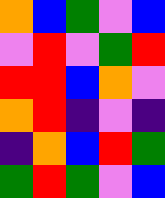[["orange", "blue", "green", "violet", "blue"], ["violet", "red", "violet", "green", "red"], ["red", "red", "blue", "orange", "violet"], ["orange", "red", "indigo", "violet", "indigo"], ["indigo", "orange", "blue", "red", "green"], ["green", "red", "green", "violet", "blue"]]